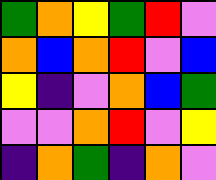[["green", "orange", "yellow", "green", "red", "violet"], ["orange", "blue", "orange", "red", "violet", "blue"], ["yellow", "indigo", "violet", "orange", "blue", "green"], ["violet", "violet", "orange", "red", "violet", "yellow"], ["indigo", "orange", "green", "indigo", "orange", "violet"]]